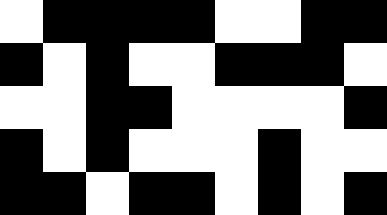[["white", "black", "black", "black", "black", "white", "white", "black", "black"], ["black", "white", "black", "white", "white", "black", "black", "black", "white"], ["white", "white", "black", "black", "white", "white", "white", "white", "black"], ["black", "white", "black", "white", "white", "white", "black", "white", "white"], ["black", "black", "white", "black", "black", "white", "black", "white", "black"]]